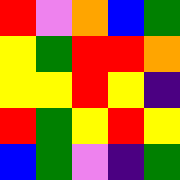[["red", "violet", "orange", "blue", "green"], ["yellow", "green", "red", "red", "orange"], ["yellow", "yellow", "red", "yellow", "indigo"], ["red", "green", "yellow", "red", "yellow"], ["blue", "green", "violet", "indigo", "green"]]